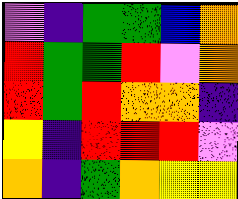[["violet", "indigo", "green", "green", "blue", "orange"], ["red", "green", "green", "red", "violet", "orange"], ["red", "green", "red", "orange", "orange", "indigo"], ["yellow", "indigo", "red", "red", "red", "violet"], ["orange", "indigo", "green", "orange", "yellow", "yellow"]]